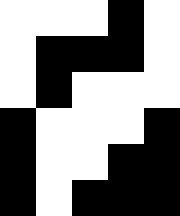[["white", "white", "white", "black", "white"], ["white", "black", "black", "black", "white"], ["white", "black", "white", "white", "white"], ["black", "white", "white", "white", "black"], ["black", "white", "white", "black", "black"], ["black", "white", "black", "black", "black"]]